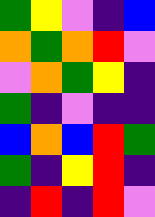[["green", "yellow", "violet", "indigo", "blue"], ["orange", "green", "orange", "red", "violet"], ["violet", "orange", "green", "yellow", "indigo"], ["green", "indigo", "violet", "indigo", "indigo"], ["blue", "orange", "blue", "red", "green"], ["green", "indigo", "yellow", "red", "indigo"], ["indigo", "red", "indigo", "red", "violet"]]